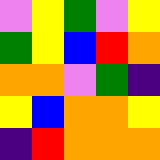[["violet", "yellow", "green", "violet", "yellow"], ["green", "yellow", "blue", "red", "orange"], ["orange", "orange", "violet", "green", "indigo"], ["yellow", "blue", "orange", "orange", "yellow"], ["indigo", "red", "orange", "orange", "orange"]]